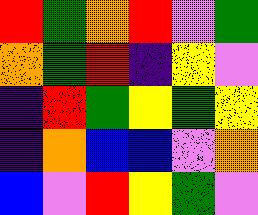[["red", "green", "orange", "red", "violet", "green"], ["orange", "green", "red", "indigo", "yellow", "violet"], ["indigo", "red", "green", "yellow", "green", "yellow"], ["indigo", "orange", "blue", "blue", "violet", "orange"], ["blue", "violet", "red", "yellow", "green", "violet"]]